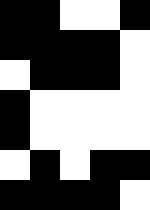[["black", "black", "white", "white", "black"], ["black", "black", "black", "black", "white"], ["white", "black", "black", "black", "white"], ["black", "white", "white", "white", "white"], ["black", "white", "white", "white", "white"], ["white", "black", "white", "black", "black"], ["black", "black", "black", "black", "white"]]